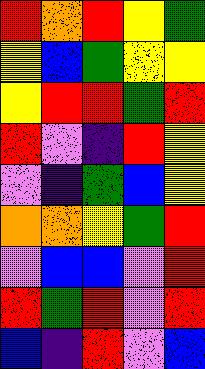[["red", "orange", "red", "yellow", "green"], ["yellow", "blue", "green", "yellow", "yellow"], ["yellow", "red", "red", "green", "red"], ["red", "violet", "indigo", "red", "yellow"], ["violet", "indigo", "green", "blue", "yellow"], ["orange", "orange", "yellow", "green", "red"], ["violet", "blue", "blue", "violet", "red"], ["red", "green", "red", "violet", "red"], ["blue", "indigo", "red", "violet", "blue"]]